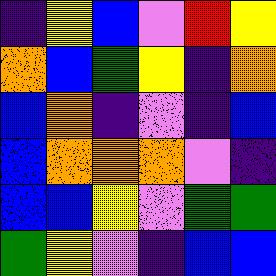[["indigo", "yellow", "blue", "violet", "red", "yellow"], ["orange", "blue", "green", "yellow", "indigo", "orange"], ["blue", "orange", "indigo", "violet", "indigo", "blue"], ["blue", "orange", "orange", "orange", "violet", "indigo"], ["blue", "blue", "yellow", "violet", "green", "green"], ["green", "yellow", "violet", "indigo", "blue", "blue"]]